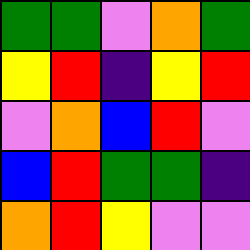[["green", "green", "violet", "orange", "green"], ["yellow", "red", "indigo", "yellow", "red"], ["violet", "orange", "blue", "red", "violet"], ["blue", "red", "green", "green", "indigo"], ["orange", "red", "yellow", "violet", "violet"]]